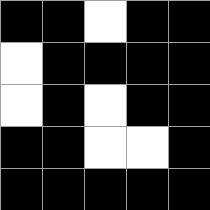[["black", "black", "white", "black", "black"], ["white", "black", "black", "black", "black"], ["white", "black", "white", "black", "black"], ["black", "black", "white", "white", "black"], ["black", "black", "black", "black", "black"]]